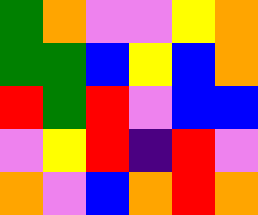[["green", "orange", "violet", "violet", "yellow", "orange"], ["green", "green", "blue", "yellow", "blue", "orange"], ["red", "green", "red", "violet", "blue", "blue"], ["violet", "yellow", "red", "indigo", "red", "violet"], ["orange", "violet", "blue", "orange", "red", "orange"]]